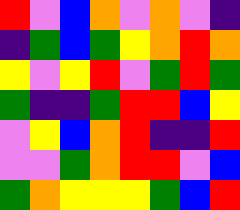[["red", "violet", "blue", "orange", "violet", "orange", "violet", "indigo"], ["indigo", "green", "blue", "green", "yellow", "orange", "red", "orange"], ["yellow", "violet", "yellow", "red", "violet", "green", "red", "green"], ["green", "indigo", "indigo", "green", "red", "red", "blue", "yellow"], ["violet", "yellow", "blue", "orange", "red", "indigo", "indigo", "red"], ["violet", "violet", "green", "orange", "red", "red", "violet", "blue"], ["green", "orange", "yellow", "yellow", "yellow", "green", "blue", "red"]]